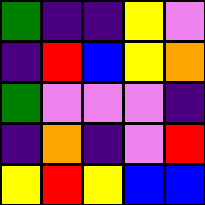[["green", "indigo", "indigo", "yellow", "violet"], ["indigo", "red", "blue", "yellow", "orange"], ["green", "violet", "violet", "violet", "indigo"], ["indigo", "orange", "indigo", "violet", "red"], ["yellow", "red", "yellow", "blue", "blue"]]